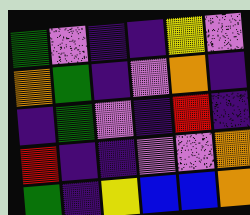[["green", "violet", "indigo", "indigo", "yellow", "violet"], ["orange", "green", "indigo", "violet", "orange", "indigo"], ["indigo", "green", "violet", "indigo", "red", "indigo"], ["red", "indigo", "indigo", "violet", "violet", "orange"], ["green", "indigo", "yellow", "blue", "blue", "orange"]]